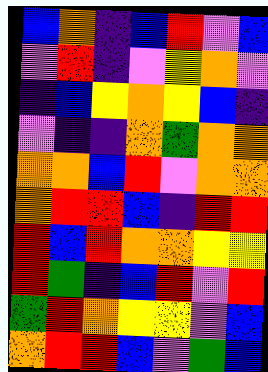[["blue", "orange", "indigo", "blue", "red", "violet", "blue"], ["violet", "red", "indigo", "violet", "yellow", "orange", "violet"], ["indigo", "blue", "yellow", "orange", "yellow", "blue", "indigo"], ["violet", "indigo", "indigo", "orange", "green", "orange", "orange"], ["orange", "orange", "blue", "red", "violet", "orange", "orange"], ["orange", "red", "red", "blue", "indigo", "red", "red"], ["red", "blue", "red", "orange", "orange", "yellow", "yellow"], ["red", "green", "indigo", "blue", "red", "violet", "red"], ["green", "red", "orange", "yellow", "yellow", "violet", "blue"], ["orange", "red", "red", "blue", "violet", "green", "blue"]]